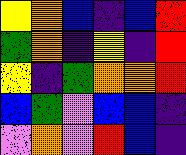[["yellow", "orange", "blue", "indigo", "blue", "red"], ["green", "orange", "indigo", "yellow", "indigo", "red"], ["yellow", "indigo", "green", "orange", "orange", "red"], ["blue", "green", "violet", "blue", "blue", "indigo"], ["violet", "orange", "violet", "red", "blue", "indigo"]]